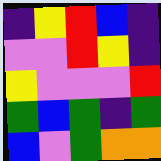[["indigo", "yellow", "red", "blue", "indigo"], ["violet", "violet", "red", "yellow", "indigo"], ["yellow", "violet", "violet", "violet", "red"], ["green", "blue", "green", "indigo", "green"], ["blue", "violet", "green", "orange", "orange"]]